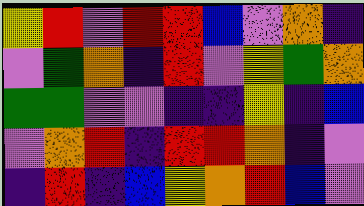[["yellow", "red", "violet", "red", "red", "blue", "violet", "orange", "indigo"], ["violet", "green", "orange", "indigo", "red", "violet", "yellow", "green", "orange"], ["green", "green", "violet", "violet", "indigo", "indigo", "yellow", "indigo", "blue"], ["violet", "orange", "red", "indigo", "red", "red", "orange", "indigo", "violet"], ["indigo", "red", "indigo", "blue", "yellow", "orange", "red", "blue", "violet"]]